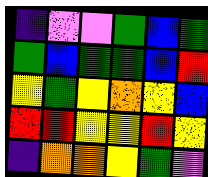[["indigo", "violet", "violet", "green", "blue", "green"], ["green", "blue", "green", "green", "blue", "red"], ["yellow", "green", "yellow", "orange", "yellow", "blue"], ["red", "red", "yellow", "yellow", "red", "yellow"], ["indigo", "orange", "orange", "yellow", "green", "violet"]]